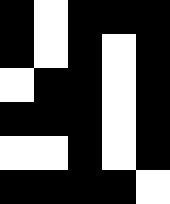[["black", "white", "black", "black", "black"], ["black", "white", "black", "white", "black"], ["white", "black", "black", "white", "black"], ["black", "black", "black", "white", "black"], ["white", "white", "black", "white", "black"], ["black", "black", "black", "black", "white"]]